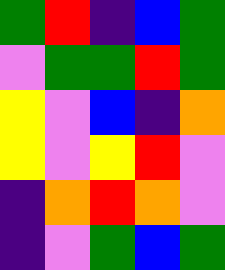[["green", "red", "indigo", "blue", "green"], ["violet", "green", "green", "red", "green"], ["yellow", "violet", "blue", "indigo", "orange"], ["yellow", "violet", "yellow", "red", "violet"], ["indigo", "orange", "red", "orange", "violet"], ["indigo", "violet", "green", "blue", "green"]]